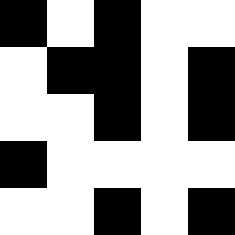[["black", "white", "black", "white", "white"], ["white", "black", "black", "white", "black"], ["white", "white", "black", "white", "black"], ["black", "white", "white", "white", "white"], ["white", "white", "black", "white", "black"]]